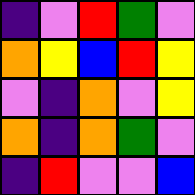[["indigo", "violet", "red", "green", "violet"], ["orange", "yellow", "blue", "red", "yellow"], ["violet", "indigo", "orange", "violet", "yellow"], ["orange", "indigo", "orange", "green", "violet"], ["indigo", "red", "violet", "violet", "blue"]]